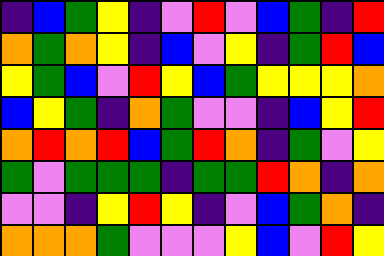[["indigo", "blue", "green", "yellow", "indigo", "violet", "red", "violet", "blue", "green", "indigo", "red"], ["orange", "green", "orange", "yellow", "indigo", "blue", "violet", "yellow", "indigo", "green", "red", "blue"], ["yellow", "green", "blue", "violet", "red", "yellow", "blue", "green", "yellow", "yellow", "yellow", "orange"], ["blue", "yellow", "green", "indigo", "orange", "green", "violet", "violet", "indigo", "blue", "yellow", "red"], ["orange", "red", "orange", "red", "blue", "green", "red", "orange", "indigo", "green", "violet", "yellow"], ["green", "violet", "green", "green", "green", "indigo", "green", "green", "red", "orange", "indigo", "orange"], ["violet", "violet", "indigo", "yellow", "red", "yellow", "indigo", "violet", "blue", "green", "orange", "indigo"], ["orange", "orange", "orange", "green", "violet", "violet", "violet", "yellow", "blue", "violet", "red", "yellow"]]